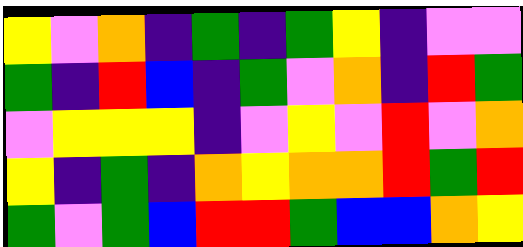[["yellow", "violet", "orange", "indigo", "green", "indigo", "green", "yellow", "indigo", "violet", "violet"], ["green", "indigo", "red", "blue", "indigo", "green", "violet", "orange", "indigo", "red", "green"], ["violet", "yellow", "yellow", "yellow", "indigo", "violet", "yellow", "violet", "red", "violet", "orange"], ["yellow", "indigo", "green", "indigo", "orange", "yellow", "orange", "orange", "red", "green", "red"], ["green", "violet", "green", "blue", "red", "red", "green", "blue", "blue", "orange", "yellow"]]